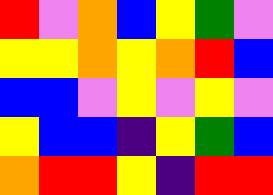[["red", "violet", "orange", "blue", "yellow", "green", "violet"], ["yellow", "yellow", "orange", "yellow", "orange", "red", "blue"], ["blue", "blue", "violet", "yellow", "violet", "yellow", "violet"], ["yellow", "blue", "blue", "indigo", "yellow", "green", "blue"], ["orange", "red", "red", "yellow", "indigo", "red", "red"]]